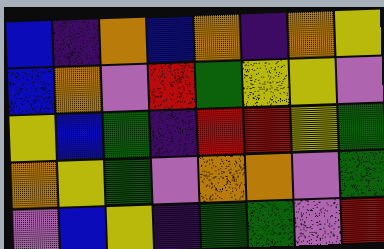[["blue", "indigo", "orange", "blue", "orange", "indigo", "orange", "yellow"], ["blue", "orange", "violet", "red", "green", "yellow", "yellow", "violet"], ["yellow", "blue", "green", "indigo", "red", "red", "yellow", "green"], ["orange", "yellow", "green", "violet", "orange", "orange", "violet", "green"], ["violet", "blue", "yellow", "indigo", "green", "green", "violet", "red"]]